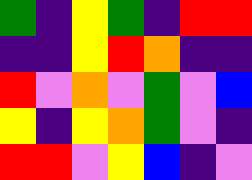[["green", "indigo", "yellow", "green", "indigo", "red", "red"], ["indigo", "indigo", "yellow", "red", "orange", "indigo", "indigo"], ["red", "violet", "orange", "violet", "green", "violet", "blue"], ["yellow", "indigo", "yellow", "orange", "green", "violet", "indigo"], ["red", "red", "violet", "yellow", "blue", "indigo", "violet"]]